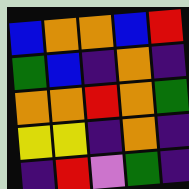[["blue", "orange", "orange", "blue", "red"], ["green", "blue", "indigo", "orange", "indigo"], ["orange", "orange", "red", "orange", "green"], ["yellow", "yellow", "indigo", "orange", "indigo"], ["indigo", "red", "violet", "green", "indigo"]]